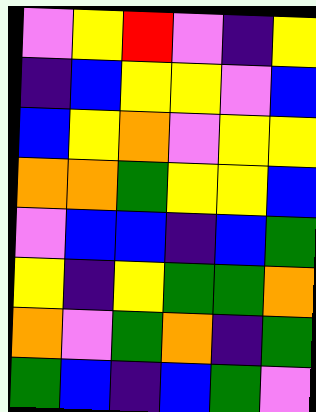[["violet", "yellow", "red", "violet", "indigo", "yellow"], ["indigo", "blue", "yellow", "yellow", "violet", "blue"], ["blue", "yellow", "orange", "violet", "yellow", "yellow"], ["orange", "orange", "green", "yellow", "yellow", "blue"], ["violet", "blue", "blue", "indigo", "blue", "green"], ["yellow", "indigo", "yellow", "green", "green", "orange"], ["orange", "violet", "green", "orange", "indigo", "green"], ["green", "blue", "indigo", "blue", "green", "violet"]]